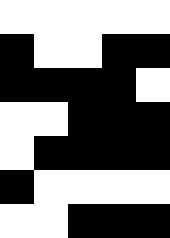[["white", "white", "white", "white", "white"], ["black", "white", "white", "black", "black"], ["black", "black", "black", "black", "white"], ["white", "white", "black", "black", "black"], ["white", "black", "black", "black", "black"], ["black", "white", "white", "white", "white"], ["white", "white", "black", "black", "black"]]